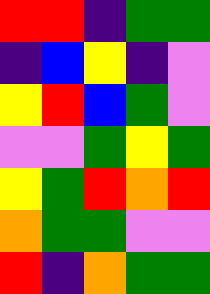[["red", "red", "indigo", "green", "green"], ["indigo", "blue", "yellow", "indigo", "violet"], ["yellow", "red", "blue", "green", "violet"], ["violet", "violet", "green", "yellow", "green"], ["yellow", "green", "red", "orange", "red"], ["orange", "green", "green", "violet", "violet"], ["red", "indigo", "orange", "green", "green"]]